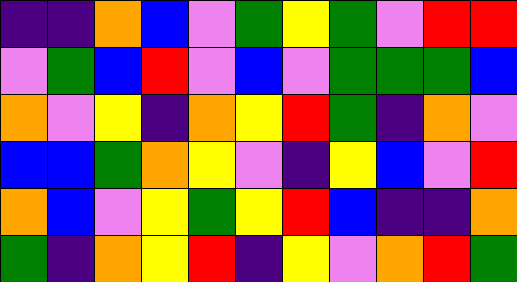[["indigo", "indigo", "orange", "blue", "violet", "green", "yellow", "green", "violet", "red", "red"], ["violet", "green", "blue", "red", "violet", "blue", "violet", "green", "green", "green", "blue"], ["orange", "violet", "yellow", "indigo", "orange", "yellow", "red", "green", "indigo", "orange", "violet"], ["blue", "blue", "green", "orange", "yellow", "violet", "indigo", "yellow", "blue", "violet", "red"], ["orange", "blue", "violet", "yellow", "green", "yellow", "red", "blue", "indigo", "indigo", "orange"], ["green", "indigo", "orange", "yellow", "red", "indigo", "yellow", "violet", "orange", "red", "green"]]